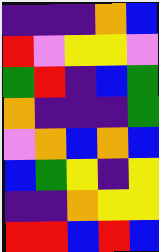[["indigo", "indigo", "indigo", "orange", "blue"], ["red", "violet", "yellow", "yellow", "violet"], ["green", "red", "indigo", "blue", "green"], ["orange", "indigo", "indigo", "indigo", "green"], ["violet", "orange", "blue", "orange", "blue"], ["blue", "green", "yellow", "indigo", "yellow"], ["indigo", "indigo", "orange", "yellow", "yellow"], ["red", "red", "blue", "red", "blue"]]